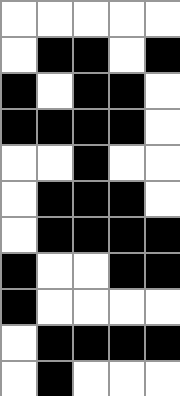[["white", "white", "white", "white", "white"], ["white", "black", "black", "white", "black"], ["black", "white", "black", "black", "white"], ["black", "black", "black", "black", "white"], ["white", "white", "black", "white", "white"], ["white", "black", "black", "black", "white"], ["white", "black", "black", "black", "black"], ["black", "white", "white", "black", "black"], ["black", "white", "white", "white", "white"], ["white", "black", "black", "black", "black"], ["white", "black", "white", "white", "white"]]